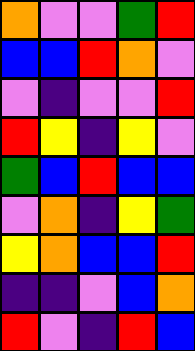[["orange", "violet", "violet", "green", "red"], ["blue", "blue", "red", "orange", "violet"], ["violet", "indigo", "violet", "violet", "red"], ["red", "yellow", "indigo", "yellow", "violet"], ["green", "blue", "red", "blue", "blue"], ["violet", "orange", "indigo", "yellow", "green"], ["yellow", "orange", "blue", "blue", "red"], ["indigo", "indigo", "violet", "blue", "orange"], ["red", "violet", "indigo", "red", "blue"]]